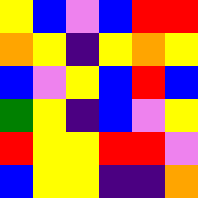[["yellow", "blue", "violet", "blue", "red", "red"], ["orange", "yellow", "indigo", "yellow", "orange", "yellow"], ["blue", "violet", "yellow", "blue", "red", "blue"], ["green", "yellow", "indigo", "blue", "violet", "yellow"], ["red", "yellow", "yellow", "red", "red", "violet"], ["blue", "yellow", "yellow", "indigo", "indigo", "orange"]]